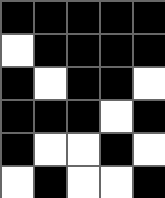[["black", "black", "black", "black", "black"], ["white", "black", "black", "black", "black"], ["black", "white", "black", "black", "white"], ["black", "black", "black", "white", "black"], ["black", "white", "white", "black", "white"], ["white", "black", "white", "white", "black"]]